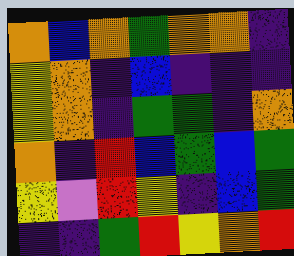[["orange", "blue", "orange", "green", "orange", "orange", "indigo"], ["yellow", "orange", "indigo", "blue", "indigo", "indigo", "indigo"], ["yellow", "orange", "indigo", "green", "green", "indigo", "orange"], ["orange", "indigo", "red", "blue", "green", "blue", "green"], ["yellow", "violet", "red", "yellow", "indigo", "blue", "green"], ["indigo", "indigo", "green", "red", "yellow", "orange", "red"]]